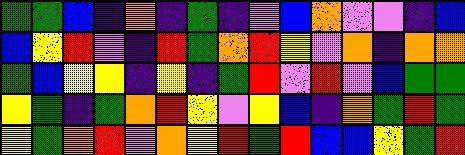[["green", "green", "blue", "indigo", "orange", "indigo", "green", "indigo", "violet", "blue", "orange", "violet", "violet", "indigo", "blue"], ["blue", "yellow", "red", "violet", "indigo", "red", "green", "orange", "red", "yellow", "violet", "orange", "indigo", "orange", "orange"], ["green", "blue", "yellow", "yellow", "indigo", "yellow", "indigo", "green", "red", "violet", "red", "violet", "blue", "green", "green"], ["yellow", "green", "indigo", "green", "orange", "red", "yellow", "violet", "yellow", "blue", "indigo", "orange", "green", "red", "green"], ["yellow", "green", "orange", "red", "violet", "orange", "yellow", "red", "green", "red", "blue", "blue", "yellow", "green", "red"]]